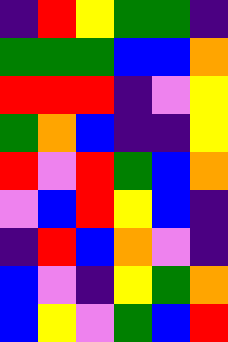[["indigo", "red", "yellow", "green", "green", "indigo"], ["green", "green", "green", "blue", "blue", "orange"], ["red", "red", "red", "indigo", "violet", "yellow"], ["green", "orange", "blue", "indigo", "indigo", "yellow"], ["red", "violet", "red", "green", "blue", "orange"], ["violet", "blue", "red", "yellow", "blue", "indigo"], ["indigo", "red", "blue", "orange", "violet", "indigo"], ["blue", "violet", "indigo", "yellow", "green", "orange"], ["blue", "yellow", "violet", "green", "blue", "red"]]